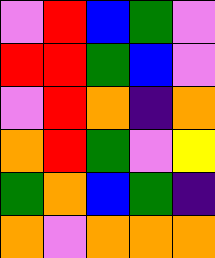[["violet", "red", "blue", "green", "violet"], ["red", "red", "green", "blue", "violet"], ["violet", "red", "orange", "indigo", "orange"], ["orange", "red", "green", "violet", "yellow"], ["green", "orange", "blue", "green", "indigo"], ["orange", "violet", "orange", "orange", "orange"]]